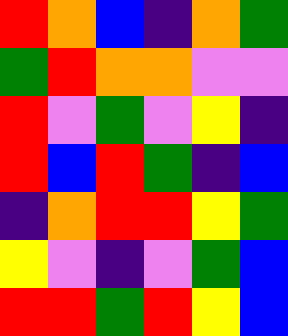[["red", "orange", "blue", "indigo", "orange", "green"], ["green", "red", "orange", "orange", "violet", "violet"], ["red", "violet", "green", "violet", "yellow", "indigo"], ["red", "blue", "red", "green", "indigo", "blue"], ["indigo", "orange", "red", "red", "yellow", "green"], ["yellow", "violet", "indigo", "violet", "green", "blue"], ["red", "red", "green", "red", "yellow", "blue"]]